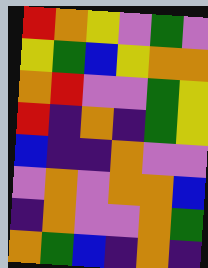[["red", "orange", "yellow", "violet", "green", "violet"], ["yellow", "green", "blue", "yellow", "orange", "orange"], ["orange", "red", "violet", "violet", "green", "yellow"], ["red", "indigo", "orange", "indigo", "green", "yellow"], ["blue", "indigo", "indigo", "orange", "violet", "violet"], ["violet", "orange", "violet", "orange", "orange", "blue"], ["indigo", "orange", "violet", "violet", "orange", "green"], ["orange", "green", "blue", "indigo", "orange", "indigo"]]